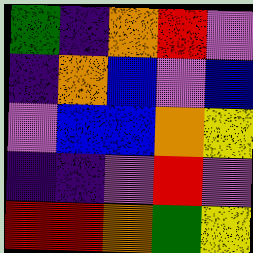[["green", "indigo", "orange", "red", "violet"], ["indigo", "orange", "blue", "violet", "blue"], ["violet", "blue", "blue", "orange", "yellow"], ["indigo", "indigo", "violet", "red", "violet"], ["red", "red", "orange", "green", "yellow"]]